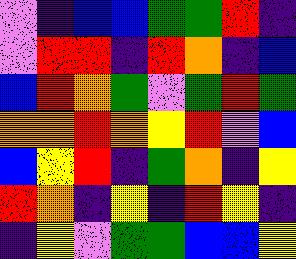[["violet", "indigo", "blue", "blue", "green", "green", "red", "indigo"], ["violet", "red", "red", "indigo", "red", "orange", "indigo", "blue"], ["blue", "red", "orange", "green", "violet", "green", "red", "green"], ["orange", "orange", "red", "orange", "yellow", "red", "violet", "blue"], ["blue", "yellow", "red", "indigo", "green", "orange", "indigo", "yellow"], ["red", "orange", "indigo", "yellow", "indigo", "red", "yellow", "indigo"], ["indigo", "yellow", "violet", "green", "green", "blue", "blue", "yellow"]]